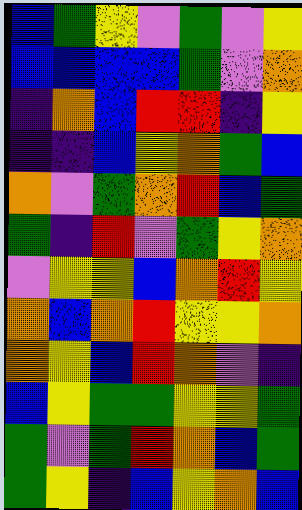[["blue", "green", "yellow", "violet", "green", "violet", "yellow"], ["blue", "blue", "blue", "blue", "green", "violet", "orange"], ["indigo", "orange", "blue", "red", "red", "indigo", "yellow"], ["indigo", "indigo", "blue", "yellow", "orange", "green", "blue"], ["orange", "violet", "green", "orange", "red", "blue", "green"], ["green", "indigo", "red", "violet", "green", "yellow", "orange"], ["violet", "yellow", "yellow", "blue", "orange", "red", "yellow"], ["orange", "blue", "orange", "red", "yellow", "yellow", "orange"], ["orange", "yellow", "blue", "red", "orange", "violet", "indigo"], ["blue", "yellow", "green", "green", "yellow", "yellow", "green"], ["green", "violet", "green", "red", "orange", "blue", "green"], ["green", "yellow", "indigo", "blue", "yellow", "orange", "blue"]]